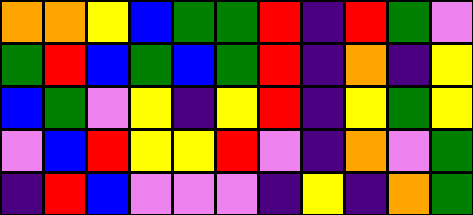[["orange", "orange", "yellow", "blue", "green", "green", "red", "indigo", "red", "green", "violet"], ["green", "red", "blue", "green", "blue", "green", "red", "indigo", "orange", "indigo", "yellow"], ["blue", "green", "violet", "yellow", "indigo", "yellow", "red", "indigo", "yellow", "green", "yellow"], ["violet", "blue", "red", "yellow", "yellow", "red", "violet", "indigo", "orange", "violet", "green"], ["indigo", "red", "blue", "violet", "violet", "violet", "indigo", "yellow", "indigo", "orange", "green"]]